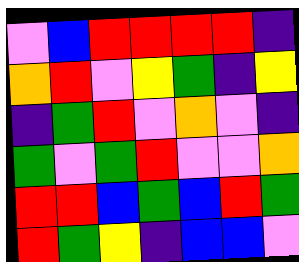[["violet", "blue", "red", "red", "red", "red", "indigo"], ["orange", "red", "violet", "yellow", "green", "indigo", "yellow"], ["indigo", "green", "red", "violet", "orange", "violet", "indigo"], ["green", "violet", "green", "red", "violet", "violet", "orange"], ["red", "red", "blue", "green", "blue", "red", "green"], ["red", "green", "yellow", "indigo", "blue", "blue", "violet"]]